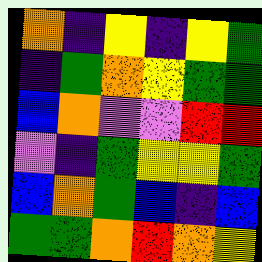[["orange", "indigo", "yellow", "indigo", "yellow", "green"], ["indigo", "green", "orange", "yellow", "green", "green"], ["blue", "orange", "violet", "violet", "red", "red"], ["violet", "indigo", "green", "yellow", "yellow", "green"], ["blue", "orange", "green", "blue", "indigo", "blue"], ["green", "green", "orange", "red", "orange", "yellow"]]